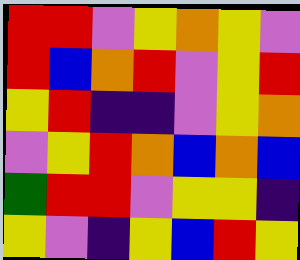[["red", "red", "violet", "yellow", "orange", "yellow", "violet"], ["red", "blue", "orange", "red", "violet", "yellow", "red"], ["yellow", "red", "indigo", "indigo", "violet", "yellow", "orange"], ["violet", "yellow", "red", "orange", "blue", "orange", "blue"], ["green", "red", "red", "violet", "yellow", "yellow", "indigo"], ["yellow", "violet", "indigo", "yellow", "blue", "red", "yellow"]]